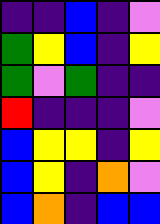[["indigo", "indigo", "blue", "indigo", "violet"], ["green", "yellow", "blue", "indigo", "yellow"], ["green", "violet", "green", "indigo", "indigo"], ["red", "indigo", "indigo", "indigo", "violet"], ["blue", "yellow", "yellow", "indigo", "yellow"], ["blue", "yellow", "indigo", "orange", "violet"], ["blue", "orange", "indigo", "blue", "blue"]]